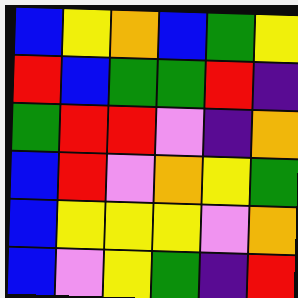[["blue", "yellow", "orange", "blue", "green", "yellow"], ["red", "blue", "green", "green", "red", "indigo"], ["green", "red", "red", "violet", "indigo", "orange"], ["blue", "red", "violet", "orange", "yellow", "green"], ["blue", "yellow", "yellow", "yellow", "violet", "orange"], ["blue", "violet", "yellow", "green", "indigo", "red"]]